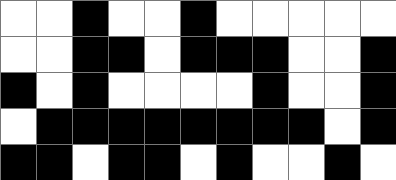[["white", "white", "black", "white", "white", "black", "white", "white", "white", "white", "white"], ["white", "white", "black", "black", "white", "black", "black", "black", "white", "white", "black"], ["black", "white", "black", "white", "white", "white", "white", "black", "white", "white", "black"], ["white", "black", "black", "black", "black", "black", "black", "black", "black", "white", "black"], ["black", "black", "white", "black", "black", "white", "black", "white", "white", "black", "white"]]